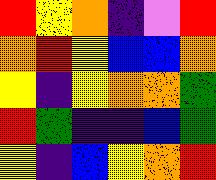[["red", "yellow", "orange", "indigo", "violet", "red"], ["orange", "red", "yellow", "blue", "blue", "orange"], ["yellow", "indigo", "yellow", "orange", "orange", "green"], ["red", "green", "indigo", "indigo", "blue", "green"], ["yellow", "indigo", "blue", "yellow", "orange", "red"]]